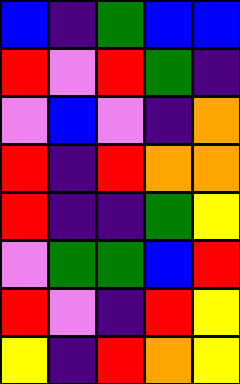[["blue", "indigo", "green", "blue", "blue"], ["red", "violet", "red", "green", "indigo"], ["violet", "blue", "violet", "indigo", "orange"], ["red", "indigo", "red", "orange", "orange"], ["red", "indigo", "indigo", "green", "yellow"], ["violet", "green", "green", "blue", "red"], ["red", "violet", "indigo", "red", "yellow"], ["yellow", "indigo", "red", "orange", "yellow"]]